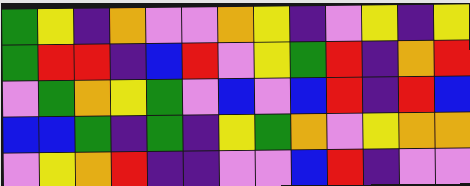[["green", "yellow", "indigo", "orange", "violet", "violet", "orange", "yellow", "indigo", "violet", "yellow", "indigo", "yellow"], ["green", "red", "red", "indigo", "blue", "red", "violet", "yellow", "green", "red", "indigo", "orange", "red"], ["violet", "green", "orange", "yellow", "green", "violet", "blue", "violet", "blue", "red", "indigo", "red", "blue"], ["blue", "blue", "green", "indigo", "green", "indigo", "yellow", "green", "orange", "violet", "yellow", "orange", "orange"], ["violet", "yellow", "orange", "red", "indigo", "indigo", "violet", "violet", "blue", "red", "indigo", "violet", "violet"]]